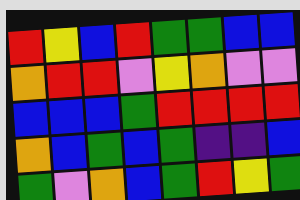[["red", "yellow", "blue", "red", "green", "green", "blue", "blue"], ["orange", "red", "red", "violet", "yellow", "orange", "violet", "violet"], ["blue", "blue", "blue", "green", "red", "red", "red", "red"], ["orange", "blue", "green", "blue", "green", "indigo", "indigo", "blue"], ["green", "violet", "orange", "blue", "green", "red", "yellow", "green"]]